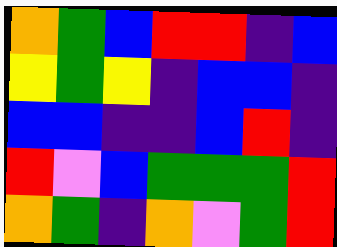[["orange", "green", "blue", "red", "red", "indigo", "blue"], ["yellow", "green", "yellow", "indigo", "blue", "blue", "indigo"], ["blue", "blue", "indigo", "indigo", "blue", "red", "indigo"], ["red", "violet", "blue", "green", "green", "green", "red"], ["orange", "green", "indigo", "orange", "violet", "green", "red"]]